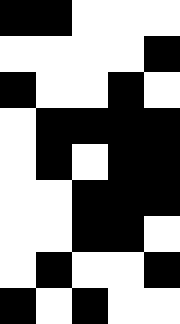[["black", "black", "white", "white", "white"], ["white", "white", "white", "white", "black"], ["black", "white", "white", "black", "white"], ["white", "black", "black", "black", "black"], ["white", "black", "white", "black", "black"], ["white", "white", "black", "black", "black"], ["white", "white", "black", "black", "white"], ["white", "black", "white", "white", "black"], ["black", "white", "black", "white", "white"]]